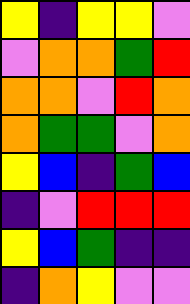[["yellow", "indigo", "yellow", "yellow", "violet"], ["violet", "orange", "orange", "green", "red"], ["orange", "orange", "violet", "red", "orange"], ["orange", "green", "green", "violet", "orange"], ["yellow", "blue", "indigo", "green", "blue"], ["indigo", "violet", "red", "red", "red"], ["yellow", "blue", "green", "indigo", "indigo"], ["indigo", "orange", "yellow", "violet", "violet"]]